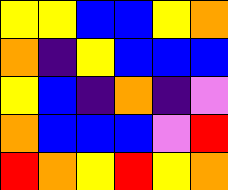[["yellow", "yellow", "blue", "blue", "yellow", "orange"], ["orange", "indigo", "yellow", "blue", "blue", "blue"], ["yellow", "blue", "indigo", "orange", "indigo", "violet"], ["orange", "blue", "blue", "blue", "violet", "red"], ["red", "orange", "yellow", "red", "yellow", "orange"]]